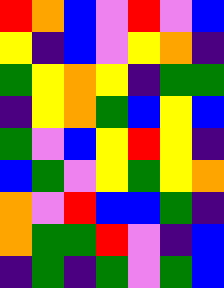[["red", "orange", "blue", "violet", "red", "violet", "blue"], ["yellow", "indigo", "blue", "violet", "yellow", "orange", "indigo"], ["green", "yellow", "orange", "yellow", "indigo", "green", "green"], ["indigo", "yellow", "orange", "green", "blue", "yellow", "blue"], ["green", "violet", "blue", "yellow", "red", "yellow", "indigo"], ["blue", "green", "violet", "yellow", "green", "yellow", "orange"], ["orange", "violet", "red", "blue", "blue", "green", "indigo"], ["orange", "green", "green", "red", "violet", "indigo", "blue"], ["indigo", "green", "indigo", "green", "violet", "green", "blue"]]